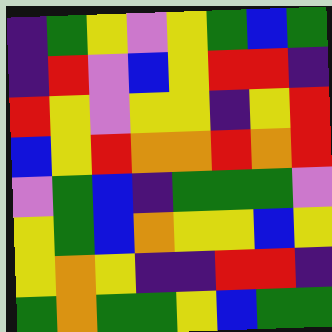[["indigo", "green", "yellow", "violet", "yellow", "green", "blue", "green"], ["indigo", "red", "violet", "blue", "yellow", "red", "red", "indigo"], ["red", "yellow", "violet", "yellow", "yellow", "indigo", "yellow", "red"], ["blue", "yellow", "red", "orange", "orange", "red", "orange", "red"], ["violet", "green", "blue", "indigo", "green", "green", "green", "violet"], ["yellow", "green", "blue", "orange", "yellow", "yellow", "blue", "yellow"], ["yellow", "orange", "yellow", "indigo", "indigo", "red", "red", "indigo"], ["green", "orange", "green", "green", "yellow", "blue", "green", "green"]]